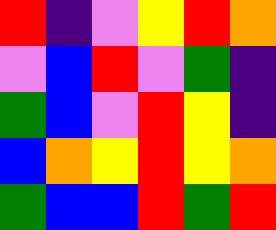[["red", "indigo", "violet", "yellow", "red", "orange"], ["violet", "blue", "red", "violet", "green", "indigo"], ["green", "blue", "violet", "red", "yellow", "indigo"], ["blue", "orange", "yellow", "red", "yellow", "orange"], ["green", "blue", "blue", "red", "green", "red"]]